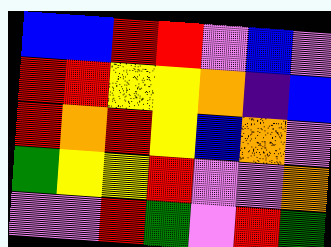[["blue", "blue", "red", "red", "violet", "blue", "violet"], ["red", "red", "yellow", "yellow", "orange", "indigo", "blue"], ["red", "orange", "red", "yellow", "blue", "orange", "violet"], ["green", "yellow", "yellow", "red", "violet", "violet", "orange"], ["violet", "violet", "red", "green", "violet", "red", "green"]]